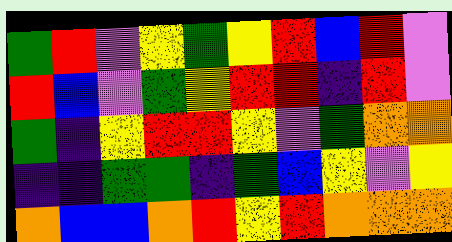[["green", "red", "violet", "yellow", "green", "yellow", "red", "blue", "red", "violet"], ["red", "blue", "violet", "green", "yellow", "red", "red", "indigo", "red", "violet"], ["green", "indigo", "yellow", "red", "red", "yellow", "violet", "green", "orange", "orange"], ["indigo", "indigo", "green", "green", "indigo", "green", "blue", "yellow", "violet", "yellow"], ["orange", "blue", "blue", "orange", "red", "yellow", "red", "orange", "orange", "orange"]]